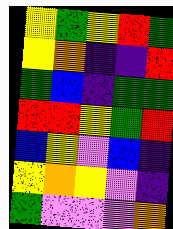[["yellow", "green", "yellow", "red", "green"], ["yellow", "orange", "indigo", "indigo", "red"], ["green", "blue", "indigo", "green", "green"], ["red", "red", "yellow", "green", "red"], ["blue", "yellow", "violet", "blue", "indigo"], ["yellow", "orange", "yellow", "violet", "indigo"], ["green", "violet", "violet", "violet", "orange"]]